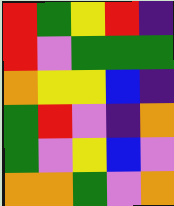[["red", "green", "yellow", "red", "indigo"], ["red", "violet", "green", "green", "green"], ["orange", "yellow", "yellow", "blue", "indigo"], ["green", "red", "violet", "indigo", "orange"], ["green", "violet", "yellow", "blue", "violet"], ["orange", "orange", "green", "violet", "orange"]]